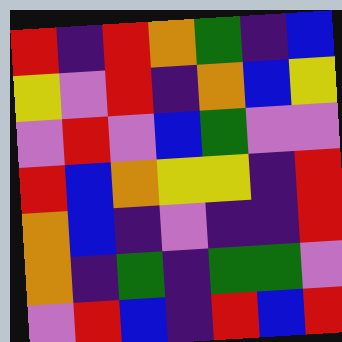[["red", "indigo", "red", "orange", "green", "indigo", "blue"], ["yellow", "violet", "red", "indigo", "orange", "blue", "yellow"], ["violet", "red", "violet", "blue", "green", "violet", "violet"], ["red", "blue", "orange", "yellow", "yellow", "indigo", "red"], ["orange", "blue", "indigo", "violet", "indigo", "indigo", "red"], ["orange", "indigo", "green", "indigo", "green", "green", "violet"], ["violet", "red", "blue", "indigo", "red", "blue", "red"]]